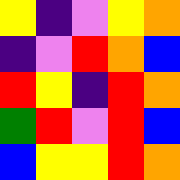[["yellow", "indigo", "violet", "yellow", "orange"], ["indigo", "violet", "red", "orange", "blue"], ["red", "yellow", "indigo", "red", "orange"], ["green", "red", "violet", "red", "blue"], ["blue", "yellow", "yellow", "red", "orange"]]